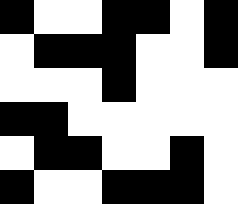[["black", "white", "white", "black", "black", "white", "black"], ["white", "black", "black", "black", "white", "white", "black"], ["white", "white", "white", "black", "white", "white", "white"], ["black", "black", "white", "white", "white", "white", "white"], ["white", "black", "black", "white", "white", "black", "white"], ["black", "white", "white", "black", "black", "black", "white"]]